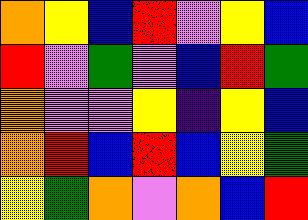[["orange", "yellow", "blue", "red", "violet", "yellow", "blue"], ["red", "violet", "green", "violet", "blue", "red", "green"], ["orange", "violet", "violet", "yellow", "indigo", "yellow", "blue"], ["orange", "red", "blue", "red", "blue", "yellow", "green"], ["yellow", "green", "orange", "violet", "orange", "blue", "red"]]